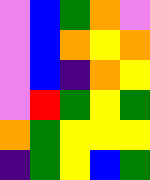[["violet", "blue", "green", "orange", "violet"], ["violet", "blue", "orange", "yellow", "orange"], ["violet", "blue", "indigo", "orange", "yellow"], ["violet", "red", "green", "yellow", "green"], ["orange", "green", "yellow", "yellow", "yellow"], ["indigo", "green", "yellow", "blue", "green"]]